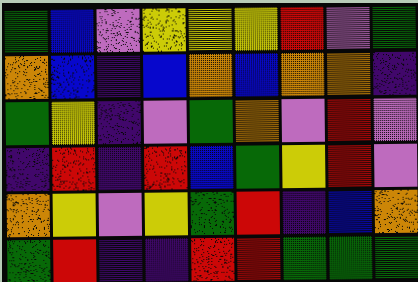[["green", "blue", "violet", "yellow", "yellow", "yellow", "red", "violet", "green"], ["orange", "blue", "indigo", "blue", "orange", "blue", "orange", "orange", "indigo"], ["green", "yellow", "indigo", "violet", "green", "orange", "violet", "red", "violet"], ["indigo", "red", "indigo", "red", "blue", "green", "yellow", "red", "violet"], ["orange", "yellow", "violet", "yellow", "green", "red", "indigo", "blue", "orange"], ["green", "red", "indigo", "indigo", "red", "red", "green", "green", "green"]]